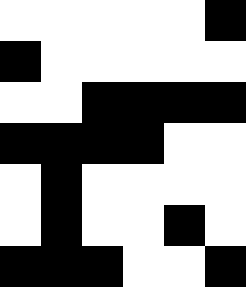[["white", "white", "white", "white", "white", "black"], ["black", "white", "white", "white", "white", "white"], ["white", "white", "black", "black", "black", "black"], ["black", "black", "black", "black", "white", "white"], ["white", "black", "white", "white", "white", "white"], ["white", "black", "white", "white", "black", "white"], ["black", "black", "black", "white", "white", "black"]]